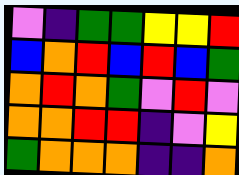[["violet", "indigo", "green", "green", "yellow", "yellow", "red"], ["blue", "orange", "red", "blue", "red", "blue", "green"], ["orange", "red", "orange", "green", "violet", "red", "violet"], ["orange", "orange", "red", "red", "indigo", "violet", "yellow"], ["green", "orange", "orange", "orange", "indigo", "indigo", "orange"]]